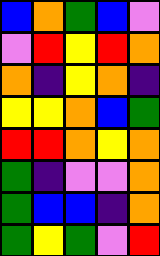[["blue", "orange", "green", "blue", "violet"], ["violet", "red", "yellow", "red", "orange"], ["orange", "indigo", "yellow", "orange", "indigo"], ["yellow", "yellow", "orange", "blue", "green"], ["red", "red", "orange", "yellow", "orange"], ["green", "indigo", "violet", "violet", "orange"], ["green", "blue", "blue", "indigo", "orange"], ["green", "yellow", "green", "violet", "red"]]